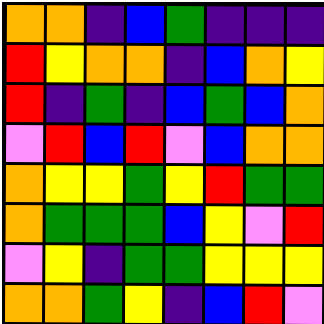[["orange", "orange", "indigo", "blue", "green", "indigo", "indigo", "indigo"], ["red", "yellow", "orange", "orange", "indigo", "blue", "orange", "yellow"], ["red", "indigo", "green", "indigo", "blue", "green", "blue", "orange"], ["violet", "red", "blue", "red", "violet", "blue", "orange", "orange"], ["orange", "yellow", "yellow", "green", "yellow", "red", "green", "green"], ["orange", "green", "green", "green", "blue", "yellow", "violet", "red"], ["violet", "yellow", "indigo", "green", "green", "yellow", "yellow", "yellow"], ["orange", "orange", "green", "yellow", "indigo", "blue", "red", "violet"]]